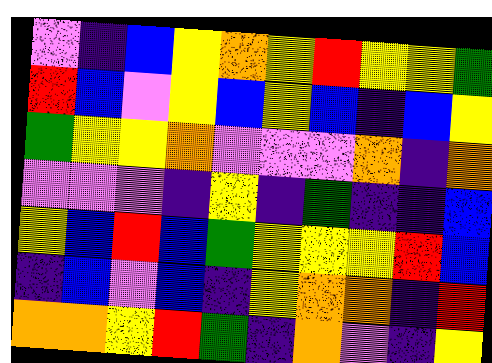[["violet", "indigo", "blue", "yellow", "orange", "yellow", "red", "yellow", "yellow", "green"], ["red", "blue", "violet", "yellow", "blue", "yellow", "blue", "indigo", "blue", "yellow"], ["green", "yellow", "yellow", "orange", "violet", "violet", "violet", "orange", "indigo", "orange"], ["violet", "violet", "violet", "indigo", "yellow", "indigo", "green", "indigo", "indigo", "blue"], ["yellow", "blue", "red", "blue", "green", "yellow", "yellow", "yellow", "red", "blue"], ["indigo", "blue", "violet", "blue", "indigo", "yellow", "orange", "orange", "indigo", "red"], ["orange", "orange", "yellow", "red", "green", "indigo", "orange", "violet", "indigo", "yellow"]]